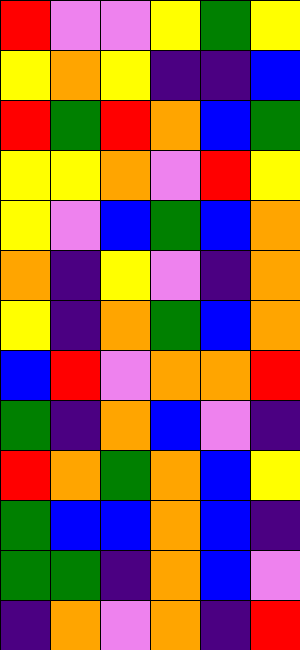[["red", "violet", "violet", "yellow", "green", "yellow"], ["yellow", "orange", "yellow", "indigo", "indigo", "blue"], ["red", "green", "red", "orange", "blue", "green"], ["yellow", "yellow", "orange", "violet", "red", "yellow"], ["yellow", "violet", "blue", "green", "blue", "orange"], ["orange", "indigo", "yellow", "violet", "indigo", "orange"], ["yellow", "indigo", "orange", "green", "blue", "orange"], ["blue", "red", "violet", "orange", "orange", "red"], ["green", "indigo", "orange", "blue", "violet", "indigo"], ["red", "orange", "green", "orange", "blue", "yellow"], ["green", "blue", "blue", "orange", "blue", "indigo"], ["green", "green", "indigo", "orange", "blue", "violet"], ["indigo", "orange", "violet", "orange", "indigo", "red"]]